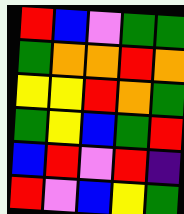[["red", "blue", "violet", "green", "green"], ["green", "orange", "orange", "red", "orange"], ["yellow", "yellow", "red", "orange", "green"], ["green", "yellow", "blue", "green", "red"], ["blue", "red", "violet", "red", "indigo"], ["red", "violet", "blue", "yellow", "green"]]